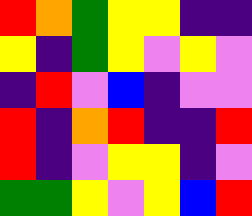[["red", "orange", "green", "yellow", "yellow", "indigo", "indigo"], ["yellow", "indigo", "green", "yellow", "violet", "yellow", "violet"], ["indigo", "red", "violet", "blue", "indigo", "violet", "violet"], ["red", "indigo", "orange", "red", "indigo", "indigo", "red"], ["red", "indigo", "violet", "yellow", "yellow", "indigo", "violet"], ["green", "green", "yellow", "violet", "yellow", "blue", "red"]]